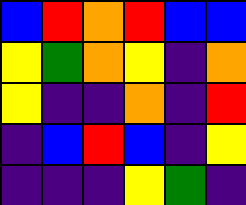[["blue", "red", "orange", "red", "blue", "blue"], ["yellow", "green", "orange", "yellow", "indigo", "orange"], ["yellow", "indigo", "indigo", "orange", "indigo", "red"], ["indigo", "blue", "red", "blue", "indigo", "yellow"], ["indigo", "indigo", "indigo", "yellow", "green", "indigo"]]